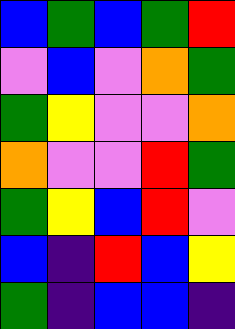[["blue", "green", "blue", "green", "red"], ["violet", "blue", "violet", "orange", "green"], ["green", "yellow", "violet", "violet", "orange"], ["orange", "violet", "violet", "red", "green"], ["green", "yellow", "blue", "red", "violet"], ["blue", "indigo", "red", "blue", "yellow"], ["green", "indigo", "blue", "blue", "indigo"]]